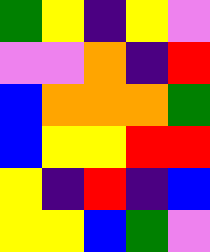[["green", "yellow", "indigo", "yellow", "violet"], ["violet", "violet", "orange", "indigo", "red"], ["blue", "orange", "orange", "orange", "green"], ["blue", "yellow", "yellow", "red", "red"], ["yellow", "indigo", "red", "indigo", "blue"], ["yellow", "yellow", "blue", "green", "violet"]]